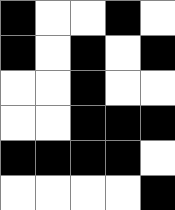[["black", "white", "white", "black", "white"], ["black", "white", "black", "white", "black"], ["white", "white", "black", "white", "white"], ["white", "white", "black", "black", "black"], ["black", "black", "black", "black", "white"], ["white", "white", "white", "white", "black"]]